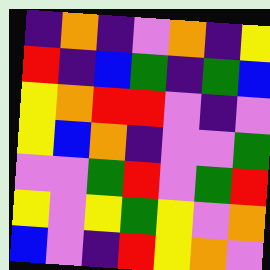[["indigo", "orange", "indigo", "violet", "orange", "indigo", "yellow"], ["red", "indigo", "blue", "green", "indigo", "green", "blue"], ["yellow", "orange", "red", "red", "violet", "indigo", "violet"], ["yellow", "blue", "orange", "indigo", "violet", "violet", "green"], ["violet", "violet", "green", "red", "violet", "green", "red"], ["yellow", "violet", "yellow", "green", "yellow", "violet", "orange"], ["blue", "violet", "indigo", "red", "yellow", "orange", "violet"]]